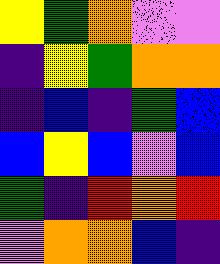[["yellow", "green", "orange", "violet", "violet"], ["indigo", "yellow", "green", "orange", "orange"], ["indigo", "blue", "indigo", "green", "blue"], ["blue", "yellow", "blue", "violet", "blue"], ["green", "indigo", "red", "orange", "red"], ["violet", "orange", "orange", "blue", "indigo"]]